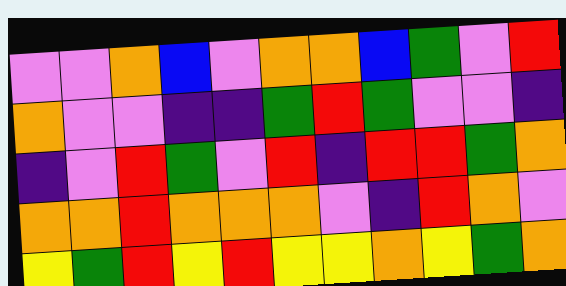[["violet", "violet", "orange", "blue", "violet", "orange", "orange", "blue", "green", "violet", "red"], ["orange", "violet", "violet", "indigo", "indigo", "green", "red", "green", "violet", "violet", "indigo"], ["indigo", "violet", "red", "green", "violet", "red", "indigo", "red", "red", "green", "orange"], ["orange", "orange", "red", "orange", "orange", "orange", "violet", "indigo", "red", "orange", "violet"], ["yellow", "green", "red", "yellow", "red", "yellow", "yellow", "orange", "yellow", "green", "orange"]]